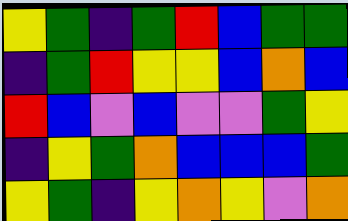[["yellow", "green", "indigo", "green", "red", "blue", "green", "green"], ["indigo", "green", "red", "yellow", "yellow", "blue", "orange", "blue"], ["red", "blue", "violet", "blue", "violet", "violet", "green", "yellow"], ["indigo", "yellow", "green", "orange", "blue", "blue", "blue", "green"], ["yellow", "green", "indigo", "yellow", "orange", "yellow", "violet", "orange"]]